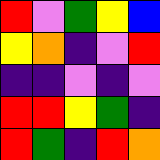[["red", "violet", "green", "yellow", "blue"], ["yellow", "orange", "indigo", "violet", "red"], ["indigo", "indigo", "violet", "indigo", "violet"], ["red", "red", "yellow", "green", "indigo"], ["red", "green", "indigo", "red", "orange"]]